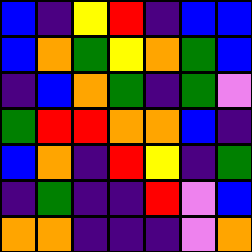[["blue", "indigo", "yellow", "red", "indigo", "blue", "blue"], ["blue", "orange", "green", "yellow", "orange", "green", "blue"], ["indigo", "blue", "orange", "green", "indigo", "green", "violet"], ["green", "red", "red", "orange", "orange", "blue", "indigo"], ["blue", "orange", "indigo", "red", "yellow", "indigo", "green"], ["indigo", "green", "indigo", "indigo", "red", "violet", "blue"], ["orange", "orange", "indigo", "indigo", "indigo", "violet", "orange"]]